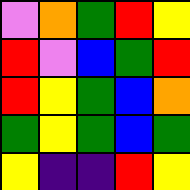[["violet", "orange", "green", "red", "yellow"], ["red", "violet", "blue", "green", "red"], ["red", "yellow", "green", "blue", "orange"], ["green", "yellow", "green", "blue", "green"], ["yellow", "indigo", "indigo", "red", "yellow"]]